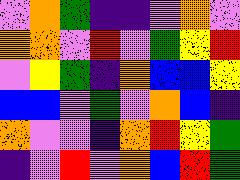[["violet", "orange", "green", "indigo", "indigo", "violet", "orange", "violet"], ["orange", "orange", "violet", "red", "violet", "green", "yellow", "red"], ["violet", "yellow", "green", "indigo", "orange", "blue", "blue", "yellow"], ["blue", "blue", "violet", "green", "violet", "orange", "blue", "indigo"], ["orange", "violet", "violet", "indigo", "orange", "red", "yellow", "green"], ["indigo", "violet", "red", "violet", "orange", "blue", "red", "green"]]